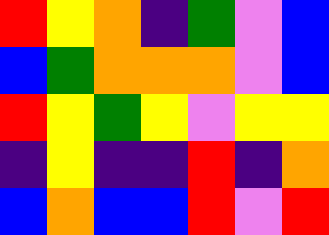[["red", "yellow", "orange", "indigo", "green", "violet", "blue"], ["blue", "green", "orange", "orange", "orange", "violet", "blue"], ["red", "yellow", "green", "yellow", "violet", "yellow", "yellow"], ["indigo", "yellow", "indigo", "indigo", "red", "indigo", "orange"], ["blue", "orange", "blue", "blue", "red", "violet", "red"]]